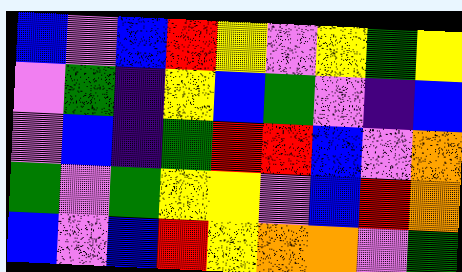[["blue", "violet", "blue", "red", "yellow", "violet", "yellow", "green", "yellow"], ["violet", "green", "indigo", "yellow", "blue", "green", "violet", "indigo", "blue"], ["violet", "blue", "indigo", "green", "red", "red", "blue", "violet", "orange"], ["green", "violet", "green", "yellow", "yellow", "violet", "blue", "red", "orange"], ["blue", "violet", "blue", "red", "yellow", "orange", "orange", "violet", "green"]]